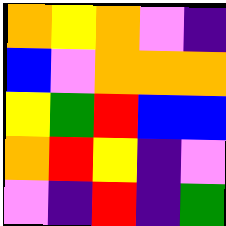[["orange", "yellow", "orange", "violet", "indigo"], ["blue", "violet", "orange", "orange", "orange"], ["yellow", "green", "red", "blue", "blue"], ["orange", "red", "yellow", "indigo", "violet"], ["violet", "indigo", "red", "indigo", "green"]]